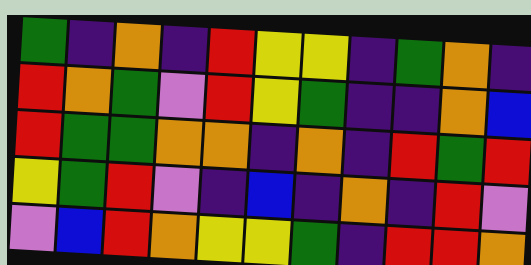[["green", "indigo", "orange", "indigo", "red", "yellow", "yellow", "indigo", "green", "orange", "indigo"], ["red", "orange", "green", "violet", "red", "yellow", "green", "indigo", "indigo", "orange", "blue"], ["red", "green", "green", "orange", "orange", "indigo", "orange", "indigo", "red", "green", "red"], ["yellow", "green", "red", "violet", "indigo", "blue", "indigo", "orange", "indigo", "red", "violet"], ["violet", "blue", "red", "orange", "yellow", "yellow", "green", "indigo", "red", "red", "orange"]]